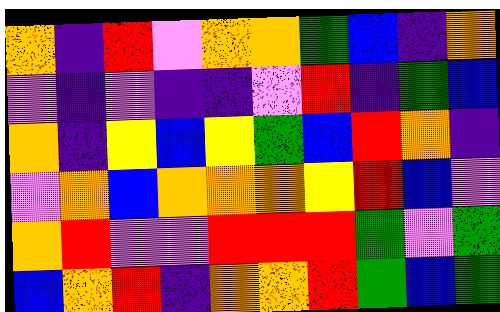[["orange", "indigo", "red", "violet", "orange", "orange", "green", "blue", "indigo", "orange"], ["violet", "indigo", "violet", "indigo", "indigo", "violet", "red", "indigo", "green", "blue"], ["orange", "indigo", "yellow", "blue", "yellow", "green", "blue", "red", "orange", "indigo"], ["violet", "orange", "blue", "orange", "orange", "orange", "yellow", "red", "blue", "violet"], ["orange", "red", "violet", "violet", "red", "red", "red", "green", "violet", "green"], ["blue", "orange", "red", "indigo", "orange", "orange", "red", "green", "blue", "green"]]